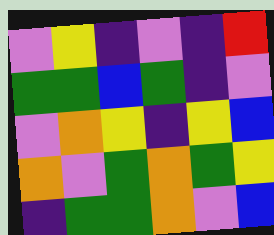[["violet", "yellow", "indigo", "violet", "indigo", "red"], ["green", "green", "blue", "green", "indigo", "violet"], ["violet", "orange", "yellow", "indigo", "yellow", "blue"], ["orange", "violet", "green", "orange", "green", "yellow"], ["indigo", "green", "green", "orange", "violet", "blue"]]